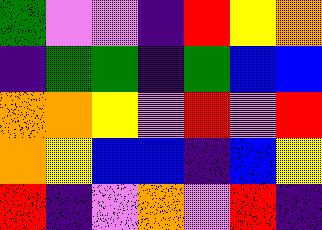[["green", "violet", "violet", "indigo", "red", "yellow", "orange"], ["indigo", "green", "green", "indigo", "green", "blue", "blue"], ["orange", "orange", "yellow", "violet", "red", "violet", "red"], ["orange", "yellow", "blue", "blue", "indigo", "blue", "yellow"], ["red", "indigo", "violet", "orange", "violet", "red", "indigo"]]